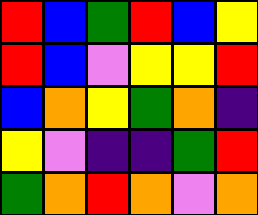[["red", "blue", "green", "red", "blue", "yellow"], ["red", "blue", "violet", "yellow", "yellow", "red"], ["blue", "orange", "yellow", "green", "orange", "indigo"], ["yellow", "violet", "indigo", "indigo", "green", "red"], ["green", "orange", "red", "orange", "violet", "orange"]]